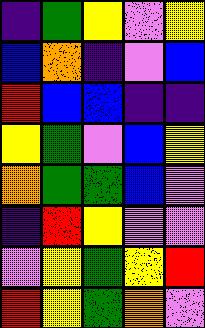[["indigo", "green", "yellow", "violet", "yellow"], ["blue", "orange", "indigo", "violet", "blue"], ["red", "blue", "blue", "indigo", "indigo"], ["yellow", "green", "violet", "blue", "yellow"], ["orange", "green", "green", "blue", "violet"], ["indigo", "red", "yellow", "violet", "violet"], ["violet", "yellow", "green", "yellow", "red"], ["red", "yellow", "green", "orange", "violet"]]